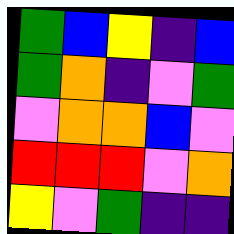[["green", "blue", "yellow", "indigo", "blue"], ["green", "orange", "indigo", "violet", "green"], ["violet", "orange", "orange", "blue", "violet"], ["red", "red", "red", "violet", "orange"], ["yellow", "violet", "green", "indigo", "indigo"]]